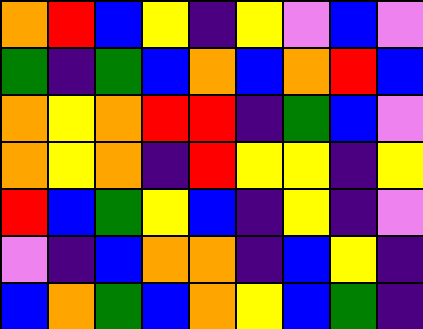[["orange", "red", "blue", "yellow", "indigo", "yellow", "violet", "blue", "violet"], ["green", "indigo", "green", "blue", "orange", "blue", "orange", "red", "blue"], ["orange", "yellow", "orange", "red", "red", "indigo", "green", "blue", "violet"], ["orange", "yellow", "orange", "indigo", "red", "yellow", "yellow", "indigo", "yellow"], ["red", "blue", "green", "yellow", "blue", "indigo", "yellow", "indigo", "violet"], ["violet", "indigo", "blue", "orange", "orange", "indigo", "blue", "yellow", "indigo"], ["blue", "orange", "green", "blue", "orange", "yellow", "blue", "green", "indigo"]]